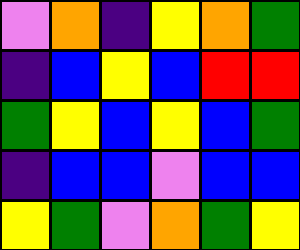[["violet", "orange", "indigo", "yellow", "orange", "green"], ["indigo", "blue", "yellow", "blue", "red", "red"], ["green", "yellow", "blue", "yellow", "blue", "green"], ["indigo", "blue", "blue", "violet", "blue", "blue"], ["yellow", "green", "violet", "orange", "green", "yellow"]]